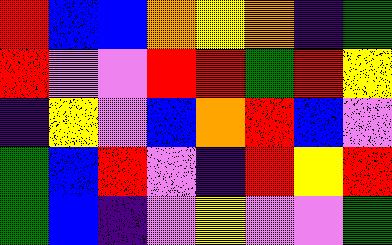[["red", "blue", "blue", "orange", "yellow", "orange", "indigo", "green"], ["red", "violet", "violet", "red", "red", "green", "red", "yellow"], ["indigo", "yellow", "violet", "blue", "orange", "red", "blue", "violet"], ["green", "blue", "red", "violet", "indigo", "red", "yellow", "red"], ["green", "blue", "indigo", "violet", "yellow", "violet", "violet", "green"]]